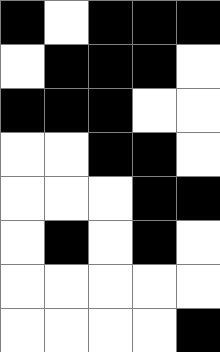[["black", "white", "black", "black", "black"], ["white", "black", "black", "black", "white"], ["black", "black", "black", "white", "white"], ["white", "white", "black", "black", "white"], ["white", "white", "white", "black", "black"], ["white", "black", "white", "black", "white"], ["white", "white", "white", "white", "white"], ["white", "white", "white", "white", "black"]]